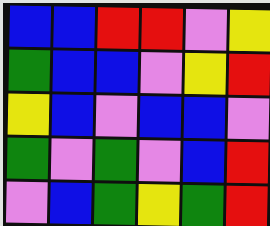[["blue", "blue", "red", "red", "violet", "yellow"], ["green", "blue", "blue", "violet", "yellow", "red"], ["yellow", "blue", "violet", "blue", "blue", "violet"], ["green", "violet", "green", "violet", "blue", "red"], ["violet", "blue", "green", "yellow", "green", "red"]]